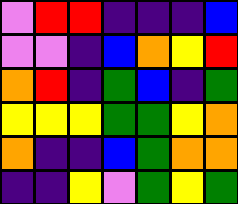[["violet", "red", "red", "indigo", "indigo", "indigo", "blue"], ["violet", "violet", "indigo", "blue", "orange", "yellow", "red"], ["orange", "red", "indigo", "green", "blue", "indigo", "green"], ["yellow", "yellow", "yellow", "green", "green", "yellow", "orange"], ["orange", "indigo", "indigo", "blue", "green", "orange", "orange"], ["indigo", "indigo", "yellow", "violet", "green", "yellow", "green"]]